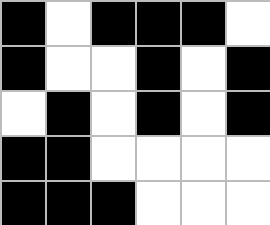[["black", "white", "black", "black", "black", "white"], ["black", "white", "white", "black", "white", "black"], ["white", "black", "white", "black", "white", "black"], ["black", "black", "white", "white", "white", "white"], ["black", "black", "black", "white", "white", "white"]]